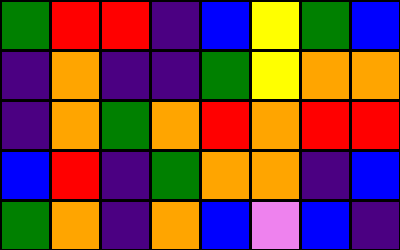[["green", "red", "red", "indigo", "blue", "yellow", "green", "blue"], ["indigo", "orange", "indigo", "indigo", "green", "yellow", "orange", "orange"], ["indigo", "orange", "green", "orange", "red", "orange", "red", "red"], ["blue", "red", "indigo", "green", "orange", "orange", "indigo", "blue"], ["green", "orange", "indigo", "orange", "blue", "violet", "blue", "indigo"]]